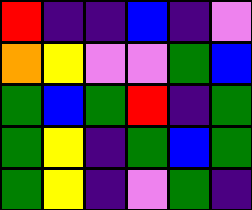[["red", "indigo", "indigo", "blue", "indigo", "violet"], ["orange", "yellow", "violet", "violet", "green", "blue"], ["green", "blue", "green", "red", "indigo", "green"], ["green", "yellow", "indigo", "green", "blue", "green"], ["green", "yellow", "indigo", "violet", "green", "indigo"]]